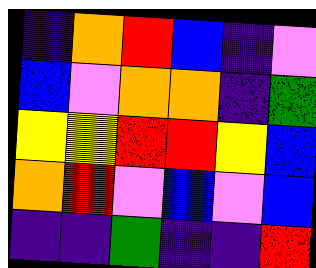[["indigo", "orange", "red", "blue", "indigo", "violet"], ["blue", "violet", "orange", "orange", "indigo", "green"], ["yellow", "yellow", "red", "red", "yellow", "blue"], ["orange", "red", "violet", "blue", "violet", "blue"], ["indigo", "indigo", "green", "indigo", "indigo", "red"]]